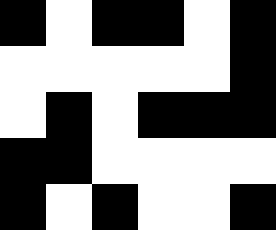[["black", "white", "black", "black", "white", "black"], ["white", "white", "white", "white", "white", "black"], ["white", "black", "white", "black", "black", "black"], ["black", "black", "white", "white", "white", "white"], ["black", "white", "black", "white", "white", "black"]]